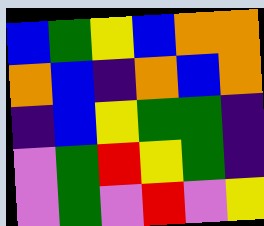[["blue", "green", "yellow", "blue", "orange", "orange"], ["orange", "blue", "indigo", "orange", "blue", "orange"], ["indigo", "blue", "yellow", "green", "green", "indigo"], ["violet", "green", "red", "yellow", "green", "indigo"], ["violet", "green", "violet", "red", "violet", "yellow"]]